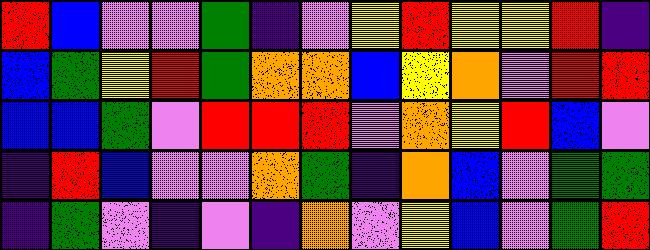[["red", "blue", "violet", "violet", "green", "indigo", "violet", "yellow", "red", "yellow", "yellow", "red", "indigo"], ["blue", "green", "yellow", "red", "green", "orange", "orange", "blue", "yellow", "orange", "violet", "red", "red"], ["blue", "blue", "green", "violet", "red", "red", "red", "violet", "orange", "yellow", "red", "blue", "violet"], ["indigo", "red", "blue", "violet", "violet", "orange", "green", "indigo", "orange", "blue", "violet", "green", "green"], ["indigo", "green", "violet", "indigo", "violet", "indigo", "orange", "violet", "yellow", "blue", "violet", "green", "red"]]